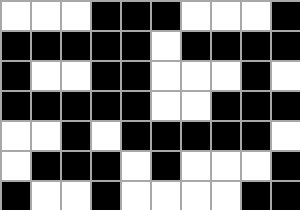[["white", "white", "white", "black", "black", "black", "white", "white", "white", "black"], ["black", "black", "black", "black", "black", "white", "black", "black", "black", "black"], ["black", "white", "white", "black", "black", "white", "white", "white", "black", "white"], ["black", "black", "black", "black", "black", "white", "white", "black", "black", "black"], ["white", "white", "black", "white", "black", "black", "black", "black", "black", "white"], ["white", "black", "black", "black", "white", "black", "white", "white", "white", "black"], ["black", "white", "white", "black", "white", "white", "white", "white", "black", "black"]]